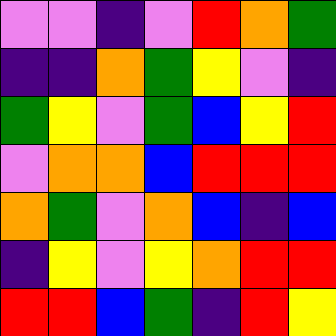[["violet", "violet", "indigo", "violet", "red", "orange", "green"], ["indigo", "indigo", "orange", "green", "yellow", "violet", "indigo"], ["green", "yellow", "violet", "green", "blue", "yellow", "red"], ["violet", "orange", "orange", "blue", "red", "red", "red"], ["orange", "green", "violet", "orange", "blue", "indigo", "blue"], ["indigo", "yellow", "violet", "yellow", "orange", "red", "red"], ["red", "red", "blue", "green", "indigo", "red", "yellow"]]